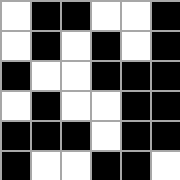[["white", "black", "black", "white", "white", "black"], ["white", "black", "white", "black", "white", "black"], ["black", "white", "white", "black", "black", "black"], ["white", "black", "white", "white", "black", "black"], ["black", "black", "black", "white", "black", "black"], ["black", "white", "white", "black", "black", "white"]]